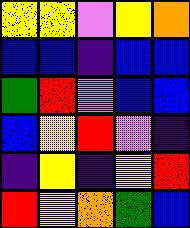[["yellow", "yellow", "violet", "yellow", "orange"], ["blue", "blue", "indigo", "blue", "blue"], ["green", "red", "violet", "blue", "blue"], ["blue", "yellow", "red", "violet", "indigo"], ["indigo", "yellow", "indigo", "yellow", "red"], ["red", "yellow", "orange", "green", "blue"]]